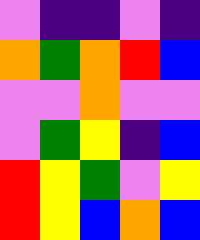[["violet", "indigo", "indigo", "violet", "indigo"], ["orange", "green", "orange", "red", "blue"], ["violet", "violet", "orange", "violet", "violet"], ["violet", "green", "yellow", "indigo", "blue"], ["red", "yellow", "green", "violet", "yellow"], ["red", "yellow", "blue", "orange", "blue"]]